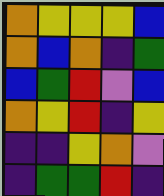[["orange", "yellow", "yellow", "yellow", "blue"], ["orange", "blue", "orange", "indigo", "green"], ["blue", "green", "red", "violet", "blue"], ["orange", "yellow", "red", "indigo", "yellow"], ["indigo", "indigo", "yellow", "orange", "violet"], ["indigo", "green", "green", "red", "indigo"]]